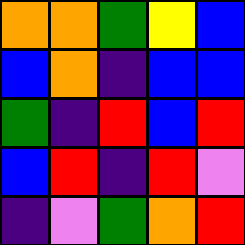[["orange", "orange", "green", "yellow", "blue"], ["blue", "orange", "indigo", "blue", "blue"], ["green", "indigo", "red", "blue", "red"], ["blue", "red", "indigo", "red", "violet"], ["indigo", "violet", "green", "orange", "red"]]